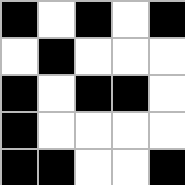[["black", "white", "black", "white", "black"], ["white", "black", "white", "white", "white"], ["black", "white", "black", "black", "white"], ["black", "white", "white", "white", "white"], ["black", "black", "white", "white", "black"]]